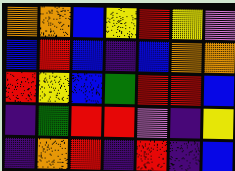[["orange", "orange", "blue", "yellow", "red", "yellow", "violet"], ["blue", "red", "blue", "indigo", "blue", "orange", "orange"], ["red", "yellow", "blue", "green", "red", "red", "blue"], ["indigo", "green", "red", "red", "violet", "indigo", "yellow"], ["indigo", "orange", "red", "indigo", "red", "indigo", "blue"]]